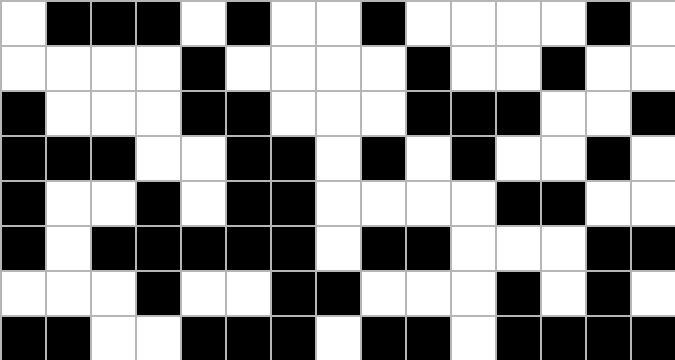[["white", "black", "black", "black", "white", "black", "white", "white", "black", "white", "white", "white", "white", "black", "white"], ["white", "white", "white", "white", "black", "white", "white", "white", "white", "black", "white", "white", "black", "white", "white"], ["black", "white", "white", "white", "black", "black", "white", "white", "white", "black", "black", "black", "white", "white", "black"], ["black", "black", "black", "white", "white", "black", "black", "white", "black", "white", "black", "white", "white", "black", "white"], ["black", "white", "white", "black", "white", "black", "black", "white", "white", "white", "white", "black", "black", "white", "white"], ["black", "white", "black", "black", "black", "black", "black", "white", "black", "black", "white", "white", "white", "black", "black"], ["white", "white", "white", "black", "white", "white", "black", "black", "white", "white", "white", "black", "white", "black", "white"], ["black", "black", "white", "white", "black", "black", "black", "white", "black", "black", "white", "black", "black", "black", "black"]]